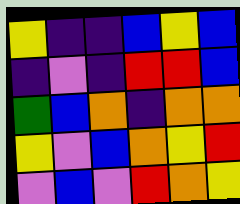[["yellow", "indigo", "indigo", "blue", "yellow", "blue"], ["indigo", "violet", "indigo", "red", "red", "blue"], ["green", "blue", "orange", "indigo", "orange", "orange"], ["yellow", "violet", "blue", "orange", "yellow", "red"], ["violet", "blue", "violet", "red", "orange", "yellow"]]